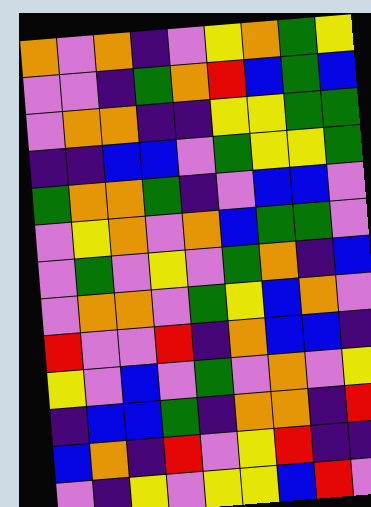[["orange", "violet", "orange", "indigo", "violet", "yellow", "orange", "green", "yellow"], ["violet", "violet", "indigo", "green", "orange", "red", "blue", "green", "blue"], ["violet", "orange", "orange", "indigo", "indigo", "yellow", "yellow", "green", "green"], ["indigo", "indigo", "blue", "blue", "violet", "green", "yellow", "yellow", "green"], ["green", "orange", "orange", "green", "indigo", "violet", "blue", "blue", "violet"], ["violet", "yellow", "orange", "violet", "orange", "blue", "green", "green", "violet"], ["violet", "green", "violet", "yellow", "violet", "green", "orange", "indigo", "blue"], ["violet", "orange", "orange", "violet", "green", "yellow", "blue", "orange", "violet"], ["red", "violet", "violet", "red", "indigo", "orange", "blue", "blue", "indigo"], ["yellow", "violet", "blue", "violet", "green", "violet", "orange", "violet", "yellow"], ["indigo", "blue", "blue", "green", "indigo", "orange", "orange", "indigo", "red"], ["blue", "orange", "indigo", "red", "violet", "yellow", "red", "indigo", "indigo"], ["violet", "indigo", "yellow", "violet", "yellow", "yellow", "blue", "red", "violet"]]